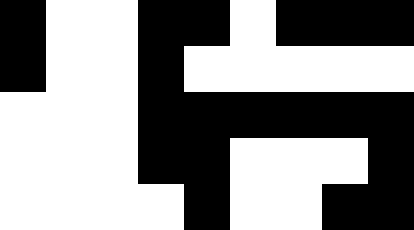[["black", "white", "white", "black", "black", "white", "black", "black", "black"], ["black", "white", "white", "black", "white", "white", "white", "white", "white"], ["white", "white", "white", "black", "black", "black", "black", "black", "black"], ["white", "white", "white", "black", "black", "white", "white", "white", "black"], ["white", "white", "white", "white", "black", "white", "white", "black", "black"]]